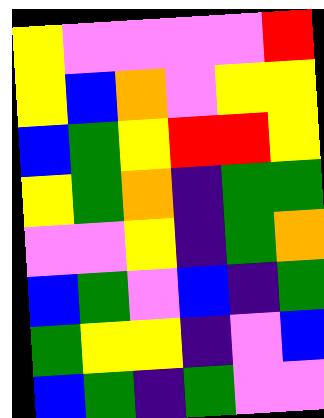[["yellow", "violet", "violet", "violet", "violet", "red"], ["yellow", "blue", "orange", "violet", "yellow", "yellow"], ["blue", "green", "yellow", "red", "red", "yellow"], ["yellow", "green", "orange", "indigo", "green", "green"], ["violet", "violet", "yellow", "indigo", "green", "orange"], ["blue", "green", "violet", "blue", "indigo", "green"], ["green", "yellow", "yellow", "indigo", "violet", "blue"], ["blue", "green", "indigo", "green", "violet", "violet"]]